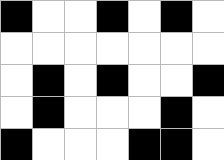[["black", "white", "white", "black", "white", "black", "white"], ["white", "white", "white", "white", "white", "white", "white"], ["white", "black", "white", "black", "white", "white", "black"], ["white", "black", "white", "white", "white", "black", "white"], ["black", "white", "white", "white", "black", "black", "white"]]